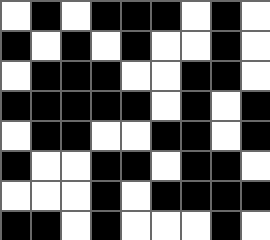[["white", "black", "white", "black", "black", "black", "white", "black", "white"], ["black", "white", "black", "white", "black", "white", "white", "black", "white"], ["white", "black", "black", "black", "white", "white", "black", "black", "white"], ["black", "black", "black", "black", "black", "white", "black", "white", "black"], ["white", "black", "black", "white", "white", "black", "black", "white", "black"], ["black", "white", "white", "black", "black", "white", "black", "black", "white"], ["white", "white", "white", "black", "white", "black", "black", "black", "black"], ["black", "black", "white", "black", "white", "white", "white", "black", "white"]]